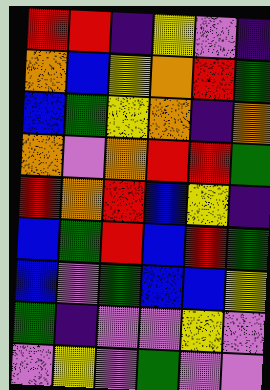[["red", "red", "indigo", "yellow", "violet", "indigo"], ["orange", "blue", "yellow", "orange", "red", "green"], ["blue", "green", "yellow", "orange", "indigo", "orange"], ["orange", "violet", "orange", "red", "red", "green"], ["red", "orange", "red", "blue", "yellow", "indigo"], ["blue", "green", "red", "blue", "red", "green"], ["blue", "violet", "green", "blue", "blue", "yellow"], ["green", "indigo", "violet", "violet", "yellow", "violet"], ["violet", "yellow", "violet", "green", "violet", "violet"]]